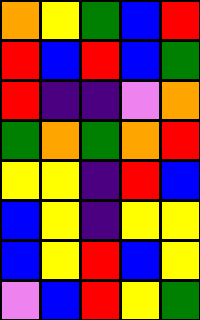[["orange", "yellow", "green", "blue", "red"], ["red", "blue", "red", "blue", "green"], ["red", "indigo", "indigo", "violet", "orange"], ["green", "orange", "green", "orange", "red"], ["yellow", "yellow", "indigo", "red", "blue"], ["blue", "yellow", "indigo", "yellow", "yellow"], ["blue", "yellow", "red", "blue", "yellow"], ["violet", "blue", "red", "yellow", "green"]]